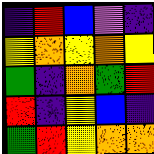[["indigo", "red", "blue", "violet", "indigo"], ["yellow", "orange", "yellow", "orange", "yellow"], ["green", "indigo", "orange", "green", "red"], ["red", "indigo", "yellow", "blue", "indigo"], ["green", "red", "yellow", "orange", "orange"]]